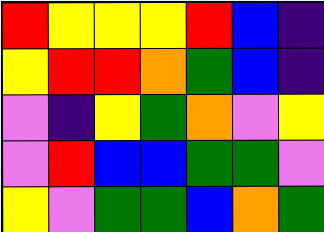[["red", "yellow", "yellow", "yellow", "red", "blue", "indigo"], ["yellow", "red", "red", "orange", "green", "blue", "indigo"], ["violet", "indigo", "yellow", "green", "orange", "violet", "yellow"], ["violet", "red", "blue", "blue", "green", "green", "violet"], ["yellow", "violet", "green", "green", "blue", "orange", "green"]]